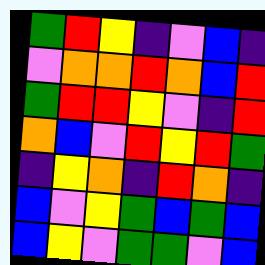[["green", "red", "yellow", "indigo", "violet", "blue", "indigo"], ["violet", "orange", "orange", "red", "orange", "blue", "red"], ["green", "red", "red", "yellow", "violet", "indigo", "red"], ["orange", "blue", "violet", "red", "yellow", "red", "green"], ["indigo", "yellow", "orange", "indigo", "red", "orange", "indigo"], ["blue", "violet", "yellow", "green", "blue", "green", "blue"], ["blue", "yellow", "violet", "green", "green", "violet", "blue"]]